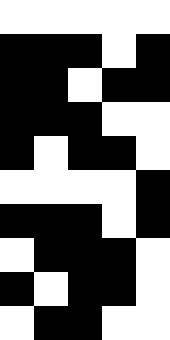[["white", "white", "white", "white", "white"], ["black", "black", "black", "white", "black"], ["black", "black", "white", "black", "black"], ["black", "black", "black", "white", "white"], ["black", "white", "black", "black", "white"], ["white", "white", "white", "white", "black"], ["black", "black", "black", "white", "black"], ["white", "black", "black", "black", "white"], ["black", "white", "black", "black", "white"], ["white", "black", "black", "white", "white"]]